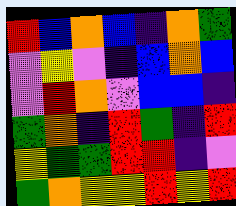[["red", "blue", "orange", "blue", "indigo", "orange", "green"], ["violet", "yellow", "violet", "indigo", "blue", "orange", "blue"], ["violet", "red", "orange", "violet", "blue", "blue", "indigo"], ["green", "orange", "indigo", "red", "green", "indigo", "red"], ["yellow", "green", "green", "red", "red", "indigo", "violet"], ["green", "orange", "yellow", "yellow", "red", "yellow", "red"]]